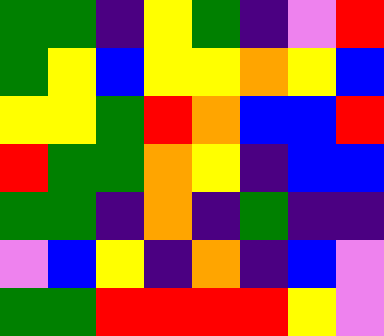[["green", "green", "indigo", "yellow", "green", "indigo", "violet", "red"], ["green", "yellow", "blue", "yellow", "yellow", "orange", "yellow", "blue"], ["yellow", "yellow", "green", "red", "orange", "blue", "blue", "red"], ["red", "green", "green", "orange", "yellow", "indigo", "blue", "blue"], ["green", "green", "indigo", "orange", "indigo", "green", "indigo", "indigo"], ["violet", "blue", "yellow", "indigo", "orange", "indigo", "blue", "violet"], ["green", "green", "red", "red", "red", "red", "yellow", "violet"]]